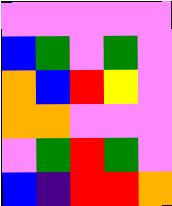[["violet", "violet", "violet", "violet", "violet"], ["blue", "green", "violet", "green", "violet"], ["orange", "blue", "red", "yellow", "violet"], ["orange", "orange", "violet", "violet", "violet"], ["violet", "green", "red", "green", "violet"], ["blue", "indigo", "red", "red", "orange"]]